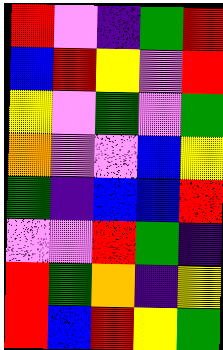[["red", "violet", "indigo", "green", "red"], ["blue", "red", "yellow", "violet", "red"], ["yellow", "violet", "green", "violet", "green"], ["orange", "violet", "violet", "blue", "yellow"], ["green", "indigo", "blue", "blue", "red"], ["violet", "violet", "red", "green", "indigo"], ["red", "green", "orange", "indigo", "yellow"], ["red", "blue", "red", "yellow", "green"]]